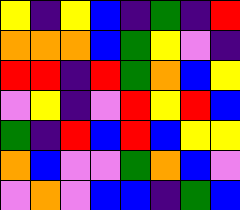[["yellow", "indigo", "yellow", "blue", "indigo", "green", "indigo", "red"], ["orange", "orange", "orange", "blue", "green", "yellow", "violet", "indigo"], ["red", "red", "indigo", "red", "green", "orange", "blue", "yellow"], ["violet", "yellow", "indigo", "violet", "red", "yellow", "red", "blue"], ["green", "indigo", "red", "blue", "red", "blue", "yellow", "yellow"], ["orange", "blue", "violet", "violet", "green", "orange", "blue", "violet"], ["violet", "orange", "violet", "blue", "blue", "indigo", "green", "blue"]]